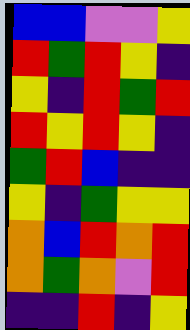[["blue", "blue", "violet", "violet", "yellow"], ["red", "green", "red", "yellow", "indigo"], ["yellow", "indigo", "red", "green", "red"], ["red", "yellow", "red", "yellow", "indigo"], ["green", "red", "blue", "indigo", "indigo"], ["yellow", "indigo", "green", "yellow", "yellow"], ["orange", "blue", "red", "orange", "red"], ["orange", "green", "orange", "violet", "red"], ["indigo", "indigo", "red", "indigo", "yellow"]]